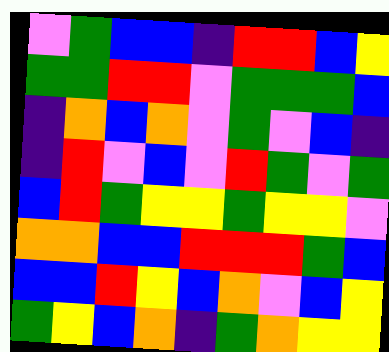[["violet", "green", "blue", "blue", "indigo", "red", "red", "blue", "yellow"], ["green", "green", "red", "red", "violet", "green", "green", "green", "blue"], ["indigo", "orange", "blue", "orange", "violet", "green", "violet", "blue", "indigo"], ["indigo", "red", "violet", "blue", "violet", "red", "green", "violet", "green"], ["blue", "red", "green", "yellow", "yellow", "green", "yellow", "yellow", "violet"], ["orange", "orange", "blue", "blue", "red", "red", "red", "green", "blue"], ["blue", "blue", "red", "yellow", "blue", "orange", "violet", "blue", "yellow"], ["green", "yellow", "blue", "orange", "indigo", "green", "orange", "yellow", "yellow"]]